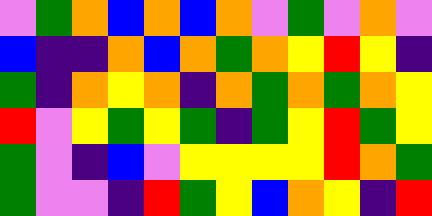[["violet", "green", "orange", "blue", "orange", "blue", "orange", "violet", "green", "violet", "orange", "violet"], ["blue", "indigo", "indigo", "orange", "blue", "orange", "green", "orange", "yellow", "red", "yellow", "indigo"], ["green", "indigo", "orange", "yellow", "orange", "indigo", "orange", "green", "orange", "green", "orange", "yellow"], ["red", "violet", "yellow", "green", "yellow", "green", "indigo", "green", "yellow", "red", "green", "yellow"], ["green", "violet", "indigo", "blue", "violet", "yellow", "yellow", "yellow", "yellow", "red", "orange", "green"], ["green", "violet", "violet", "indigo", "red", "green", "yellow", "blue", "orange", "yellow", "indigo", "red"]]